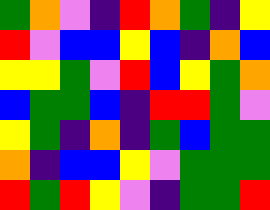[["green", "orange", "violet", "indigo", "red", "orange", "green", "indigo", "yellow"], ["red", "violet", "blue", "blue", "yellow", "blue", "indigo", "orange", "blue"], ["yellow", "yellow", "green", "violet", "red", "blue", "yellow", "green", "orange"], ["blue", "green", "green", "blue", "indigo", "red", "red", "green", "violet"], ["yellow", "green", "indigo", "orange", "indigo", "green", "blue", "green", "green"], ["orange", "indigo", "blue", "blue", "yellow", "violet", "green", "green", "green"], ["red", "green", "red", "yellow", "violet", "indigo", "green", "green", "red"]]